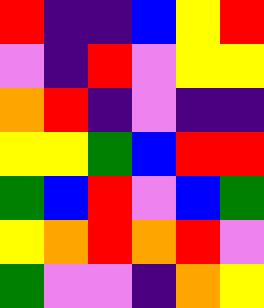[["red", "indigo", "indigo", "blue", "yellow", "red"], ["violet", "indigo", "red", "violet", "yellow", "yellow"], ["orange", "red", "indigo", "violet", "indigo", "indigo"], ["yellow", "yellow", "green", "blue", "red", "red"], ["green", "blue", "red", "violet", "blue", "green"], ["yellow", "orange", "red", "orange", "red", "violet"], ["green", "violet", "violet", "indigo", "orange", "yellow"]]